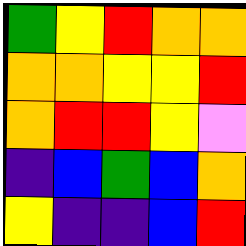[["green", "yellow", "red", "orange", "orange"], ["orange", "orange", "yellow", "yellow", "red"], ["orange", "red", "red", "yellow", "violet"], ["indigo", "blue", "green", "blue", "orange"], ["yellow", "indigo", "indigo", "blue", "red"]]